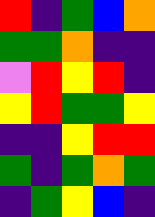[["red", "indigo", "green", "blue", "orange"], ["green", "green", "orange", "indigo", "indigo"], ["violet", "red", "yellow", "red", "indigo"], ["yellow", "red", "green", "green", "yellow"], ["indigo", "indigo", "yellow", "red", "red"], ["green", "indigo", "green", "orange", "green"], ["indigo", "green", "yellow", "blue", "indigo"]]